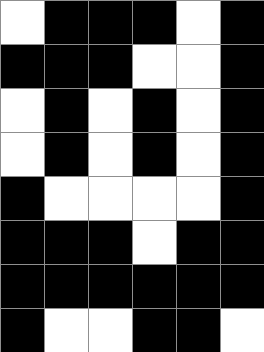[["white", "black", "black", "black", "white", "black"], ["black", "black", "black", "white", "white", "black"], ["white", "black", "white", "black", "white", "black"], ["white", "black", "white", "black", "white", "black"], ["black", "white", "white", "white", "white", "black"], ["black", "black", "black", "white", "black", "black"], ["black", "black", "black", "black", "black", "black"], ["black", "white", "white", "black", "black", "white"]]